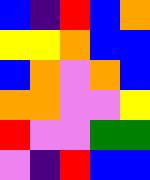[["blue", "indigo", "red", "blue", "orange"], ["yellow", "yellow", "orange", "blue", "blue"], ["blue", "orange", "violet", "orange", "blue"], ["orange", "orange", "violet", "violet", "yellow"], ["red", "violet", "violet", "green", "green"], ["violet", "indigo", "red", "blue", "blue"]]